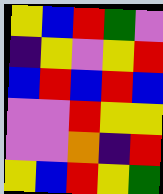[["yellow", "blue", "red", "green", "violet"], ["indigo", "yellow", "violet", "yellow", "red"], ["blue", "red", "blue", "red", "blue"], ["violet", "violet", "red", "yellow", "yellow"], ["violet", "violet", "orange", "indigo", "red"], ["yellow", "blue", "red", "yellow", "green"]]